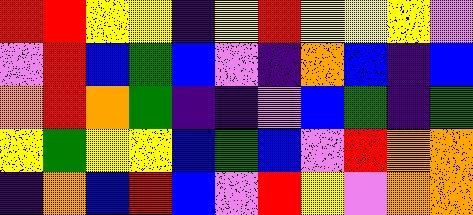[["red", "red", "yellow", "yellow", "indigo", "yellow", "red", "yellow", "yellow", "yellow", "violet"], ["violet", "red", "blue", "green", "blue", "violet", "indigo", "orange", "blue", "indigo", "blue"], ["orange", "red", "orange", "green", "indigo", "indigo", "violet", "blue", "green", "indigo", "green"], ["yellow", "green", "yellow", "yellow", "blue", "green", "blue", "violet", "red", "orange", "orange"], ["indigo", "orange", "blue", "red", "blue", "violet", "red", "yellow", "violet", "orange", "orange"]]